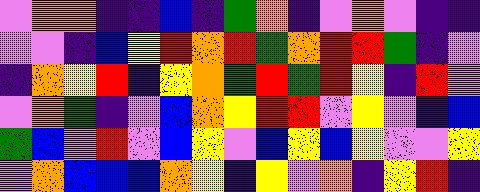[["violet", "orange", "orange", "indigo", "indigo", "blue", "indigo", "green", "orange", "indigo", "violet", "orange", "violet", "indigo", "indigo"], ["violet", "violet", "indigo", "blue", "yellow", "red", "orange", "red", "green", "orange", "red", "red", "green", "indigo", "violet"], ["indigo", "orange", "yellow", "red", "indigo", "yellow", "orange", "green", "red", "green", "red", "yellow", "indigo", "red", "violet"], ["violet", "orange", "green", "indigo", "violet", "blue", "orange", "yellow", "red", "red", "violet", "yellow", "violet", "indigo", "blue"], ["green", "blue", "violet", "red", "violet", "blue", "yellow", "violet", "blue", "yellow", "blue", "yellow", "violet", "violet", "yellow"], ["violet", "orange", "blue", "blue", "blue", "orange", "yellow", "indigo", "yellow", "violet", "orange", "indigo", "yellow", "red", "indigo"]]